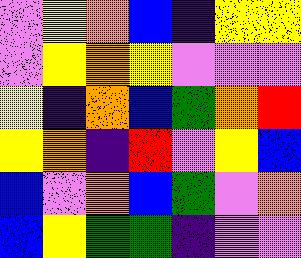[["violet", "yellow", "orange", "blue", "indigo", "yellow", "yellow"], ["violet", "yellow", "orange", "yellow", "violet", "violet", "violet"], ["yellow", "indigo", "orange", "blue", "green", "orange", "red"], ["yellow", "orange", "indigo", "red", "violet", "yellow", "blue"], ["blue", "violet", "orange", "blue", "green", "violet", "orange"], ["blue", "yellow", "green", "green", "indigo", "violet", "violet"]]